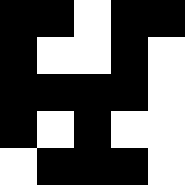[["black", "black", "white", "black", "black"], ["black", "white", "white", "black", "white"], ["black", "black", "black", "black", "white"], ["black", "white", "black", "white", "white"], ["white", "black", "black", "black", "white"]]